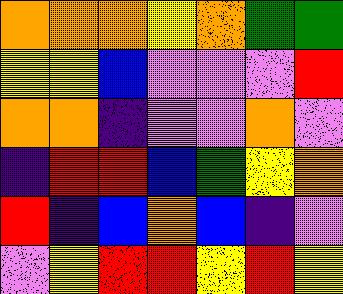[["orange", "orange", "orange", "yellow", "orange", "green", "green"], ["yellow", "yellow", "blue", "violet", "violet", "violet", "red"], ["orange", "orange", "indigo", "violet", "violet", "orange", "violet"], ["indigo", "red", "red", "blue", "green", "yellow", "orange"], ["red", "indigo", "blue", "orange", "blue", "indigo", "violet"], ["violet", "yellow", "red", "red", "yellow", "red", "yellow"]]